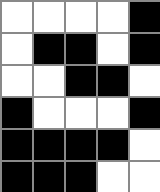[["white", "white", "white", "white", "black"], ["white", "black", "black", "white", "black"], ["white", "white", "black", "black", "white"], ["black", "white", "white", "white", "black"], ["black", "black", "black", "black", "white"], ["black", "black", "black", "white", "white"]]